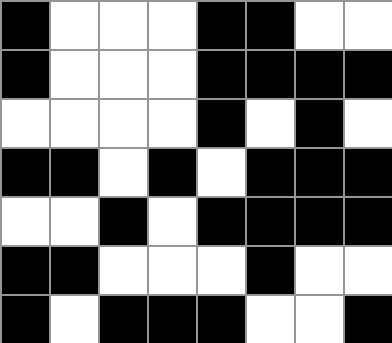[["black", "white", "white", "white", "black", "black", "white", "white"], ["black", "white", "white", "white", "black", "black", "black", "black"], ["white", "white", "white", "white", "black", "white", "black", "white"], ["black", "black", "white", "black", "white", "black", "black", "black"], ["white", "white", "black", "white", "black", "black", "black", "black"], ["black", "black", "white", "white", "white", "black", "white", "white"], ["black", "white", "black", "black", "black", "white", "white", "black"]]